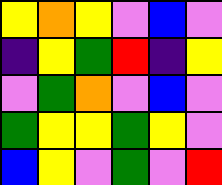[["yellow", "orange", "yellow", "violet", "blue", "violet"], ["indigo", "yellow", "green", "red", "indigo", "yellow"], ["violet", "green", "orange", "violet", "blue", "violet"], ["green", "yellow", "yellow", "green", "yellow", "violet"], ["blue", "yellow", "violet", "green", "violet", "red"]]